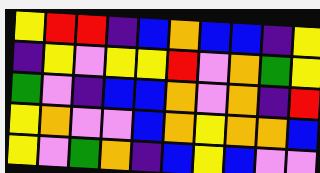[["yellow", "red", "red", "indigo", "blue", "orange", "blue", "blue", "indigo", "yellow"], ["indigo", "yellow", "violet", "yellow", "yellow", "red", "violet", "orange", "green", "yellow"], ["green", "violet", "indigo", "blue", "blue", "orange", "violet", "orange", "indigo", "red"], ["yellow", "orange", "violet", "violet", "blue", "orange", "yellow", "orange", "orange", "blue"], ["yellow", "violet", "green", "orange", "indigo", "blue", "yellow", "blue", "violet", "violet"]]